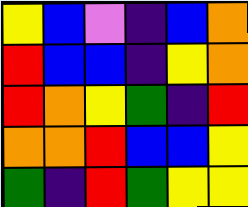[["yellow", "blue", "violet", "indigo", "blue", "orange"], ["red", "blue", "blue", "indigo", "yellow", "orange"], ["red", "orange", "yellow", "green", "indigo", "red"], ["orange", "orange", "red", "blue", "blue", "yellow"], ["green", "indigo", "red", "green", "yellow", "yellow"]]